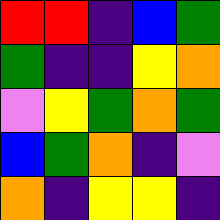[["red", "red", "indigo", "blue", "green"], ["green", "indigo", "indigo", "yellow", "orange"], ["violet", "yellow", "green", "orange", "green"], ["blue", "green", "orange", "indigo", "violet"], ["orange", "indigo", "yellow", "yellow", "indigo"]]